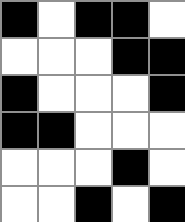[["black", "white", "black", "black", "white"], ["white", "white", "white", "black", "black"], ["black", "white", "white", "white", "black"], ["black", "black", "white", "white", "white"], ["white", "white", "white", "black", "white"], ["white", "white", "black", "white", "black"]]